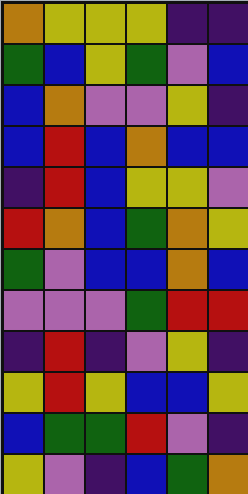[["orange", "yellow", "yellow", "yellow", "indigo", "indigo"], ["green", "blue", "yellow", "green", "violet", "blue"], ["blue", "orange", "violet", "violet", "yellow", "indigo"], ["blue", "red", "blue", "orange", "blue", "blue"], ["indigo", "red", "blue", "yellow", "yellow", "violet"], ["red", "orange", "blue", "green", "orange", "yellow"], ["green", "violet", "blue", "blue", "orange", "blue"], ["violet", "violet", "violet", "green", "red", "red"], ["indigo", "red", "indigo", "violet", "yellow", "indigo"], ["yellow", "red", "yellow", "blue", "blue", "yellow"], ["blue", "green", "green", "red", "violet", "indigo"], ["yellow", "violet", "indigo", "blue", "green", "orange"]]